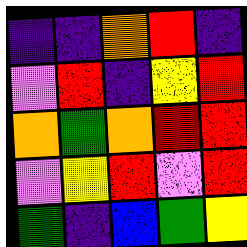[["indigo", "indigo", "orange", "red", "indigo"], ["violet", "red", "indigo", "yellow", "red"], ["orange", "green", "orange", "red", "red"], ["violet", "yellow", "red", "violet", "red"], ["green", "indigo", "blue", "green", "yellow"]]